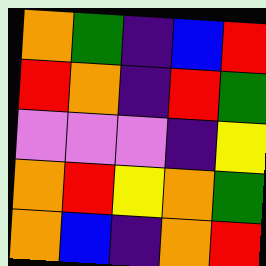[["orange", "green", "indigo", "blue", "red"], ["red", "orange", "indigo", "red", "green"], ["violet", "violet", "violet", "indigo", "yellow"], ["orange", "red", "yellow", "orange", "green"], ["orange", "blue", "indigo", "orange", "red"]]